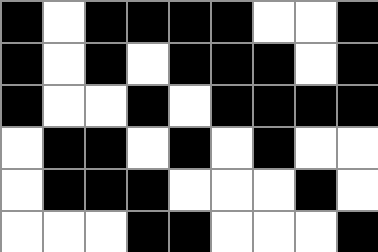[["black", "white", "black", "black", "black", "black", "white", "white", "black"], ["black", "white", "black", "white", "black", "black", "black", "white", "black"], ["black", "white", "white", "black", "white", "black", "black", "black", "black"], ["white", "black", "black", "white", "black", "white", "black", "white", "white"], ["white", "black", "black", "black", "white", "white", "white", "black", "white"], ["white", "white", "white", "black", "black", "white", "white", "white", "black"]]